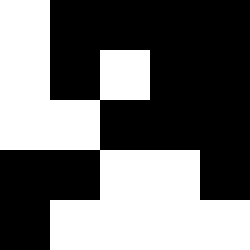[["white", "black", "black", "black", "black"], ["white", "black", "white", "black", "black"], ["white", "white", "black", "black", "black"], ["black", "black", "white", "white", "black"], ["black", "white", "white", "white", "white"]]